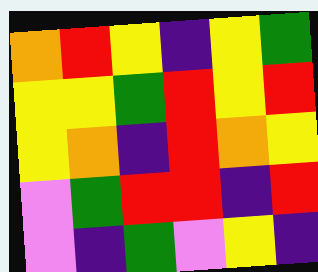[["orange", "red", "yellow", "indigo", "yellow", "green"], ["yellow", "yellow", "green", "red", "yellow", "red"], ["yellow", "orange", "indigo", "red", "orange", "yellow"], ["violet", "green", "red", "red", "indigo", "red"], ["violet", "indigo", "green", "violet", "yellow", "indigo"]]